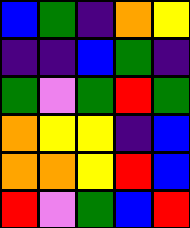[["blue", "green", "indigo", "orange", "yellow"], ["indigo", "indigo", "blue", "green", "indigo"], ["green", "violet", "green", "red", "green"], ["orange", "yellow", "yellow", "indigo", "blue"], ["orange", "orange", "yellow", "red", "blue"], ["red", "violet", "green", "blue", "red"]]